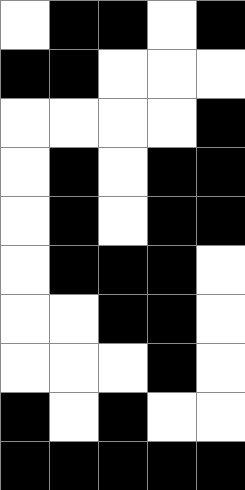[["white", "black", "black", "white", "black"], ["black", "black", "white", "white", "white"], ["white", "white", "white", "white", "black"], ["white", "black", "white", "black", "black"], ["white", "black", "white", "black", "black"], ["white", "black", "black", "black", "white"], ["white", "white", "black", "black", "white"], ["white", "white", "white", "black", "white"], ["black", "white", "black", "white", "white"], ["black", "black", "black", "black", "black"]]